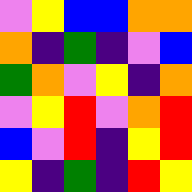[["violet", "yellow", "blue", "blue", "orange", "orange"], ["orange", "indigo", "green", "indigo", "violet", "blue"], ["green", "orange", "violet", "yellow", "indigo", "orange"], ["violet", "yellow", "red", "violet", "orange", "red"], ["blue", "violet", "red", "indigo", "yellow", "red"], ["yellow", "indigo", "green", "indigo", "red", "yellow"]]